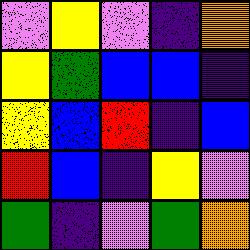[["violet", "yellow", "violet", "indigo", "orange"], ["yellow", "green", "blue", "blue", "indigo"], ["yellow", "blue", "red", "indigo", "blue"], ["red", "blue", "indigo", "yellow", "violet"], ["green", "indigo", "violet", "green", "orange"]]